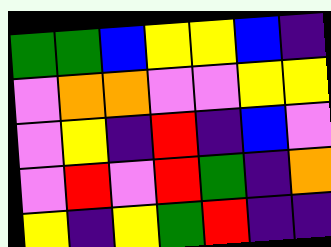[["green", "green", "blue", "yellow", "yellow", "blue", "indigo"], ["violet", "orange", "orange", "violet", "violet", "yellow", "yellow"], ["violet", "yellow", "indigo", "red", "indigo", "blue", "violet"], ["violet", "red", "violet", "red", "green", "indigo", "orange"], ["yellow", "indigo", "yellow", "green", "red", "indigo", "indigo"]]